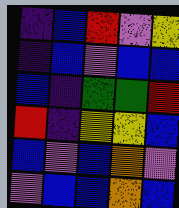[["indigo", "blue", "red", "violet", "yellow"], ["indigo", "blue", "violet", "blue", "blue"], ["blue", "indigo", "green", "green", "red"], ["red", "indigo", "yellow", "yellow", "blue"], ["blue", "violet", "blue", "orange", "violet"], ["violet", "blue", "blue", "orange", "blue"]]